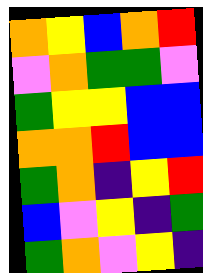[["orange", "yellow", "blue", "orange", "red"], ["violet", "orange", "green", "green", "violet"], ["green", "yellow", "yellow", "blue", "blue"], ["orange", "orange", "red", "blue", "blue"], ["green", "orange", "indigo", "yellow", "red"], ["blue", "violet", "yellow", "indigo", "green"], ["green", "orange", "violet", "yellow", "indigo"]]